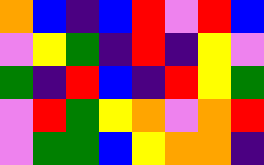[["orange", "blue", "indigo", "blue", "red", "violet", "red", "blue"], ["violet", "yellow", "green", "indigo", "red", "indigo", "yellow", "violet"], ["green", "indigo", "red", "blue", "indigo", "red", "yellow", "green"], ["violet", "red", "green", "yellow", "orange", "violet", "orange", "red"], ["violet", "green", "green", "blue", "yellow", "orange", "orange", "indigo"]]